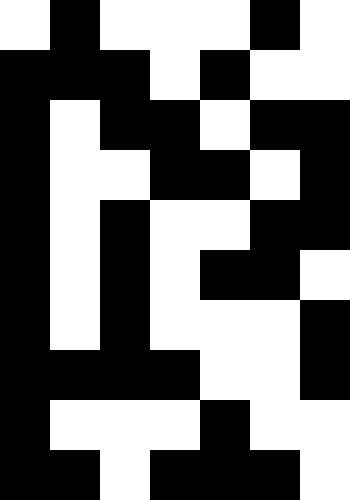[["white", "black", "white", "white", "white", "black", "white"], ["black", "black", "black", "white", "black", "white", "white"], ["black", "white", "black", "black", "white", "black", "black"], ["black", "white", "white", "black", "black", "white", "black"], ["black", "white", "black", "white", "white", "black", "black"], ["black", "white", "black", "white", "black", "black", "white"], ["black", "white", "black", "white", "white", "white", "black"], ["black", "black", "black", "black", "white", "white", "black"], ["black", "white", "white", "white", "black", "white", "white"], ["black", "black", "white", "black", "black", "black", "white"]]